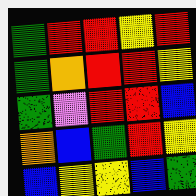[["green", "red", "red", "yellow", "red"], ["green", "orange", "red", "red", "yellow"], ["green", "violet", "red", "red", "blue"], ["orange", "blue", "green", "red", "yellow"], ["blue", "yellow", "yellow", "blue", "green"]]